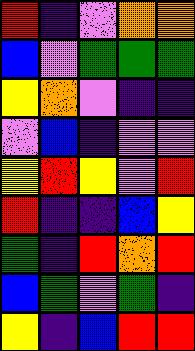[["red", "indigo", "violet", "orange", "orange"], ["blue", "violet", "green", "green", "green"], ["yellow", "orange", "violet", "indigo", "indigo"], ["violet", "blue", "indigo", "violet", "violet"], ["yellow", "red", "yellow", "violet", "red"], ["red", "indigo", "indigo", "blue", "yellow"], ["green", "indigo", "red", "orange", "red"], ["blue", "green", "violet", "green", "indigo"], ["yellow", "indigo", "blue", "red", "red"]]